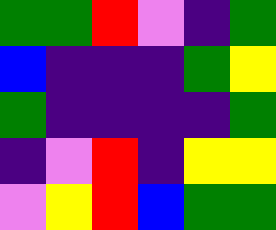[["green", "green", "red", "violet", "indigo", "green"], ["blue", "indigo", "indigo", "indigo", "green", "yellow"], ["green", "indigo", "indigo", "indigo", "indigo", "green"], ["indigo", "violet", "red", "indigo", "yellow", "yellow"], ["violet", "yellow", "red", "blue", "green", "green"]]